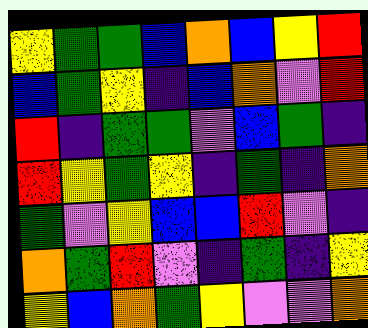[["yellow", "green", "green", "blue", "orange", "blue", "yellow", "red"], ["blue", "green", "yellow", "indigo", "blue", "orange", "violet", "red"], ["red", "indigo", "green", "green", "violet", "blue", "green", "indigo"], ["red", "yellow", "green", "yellow", "indigo", "green", "indigo", "orange"], ["green", "violet", "yellow", "blue", "blue", "red", "violet", "indigo"], ["orange", "green", "red", "violet", "indigo", "green", "indigo", "yellow"], ["yellow", "blue", "orange", "green", "yellow", "violet", "violet", "orange"]]